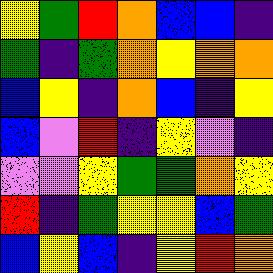[["yellow", "green", "red", "orange", "blue", "blue", "indigo"], ["green", "indigo", "green", "orange", "yellow", "orange", "orange"], ["blue", "yellow", "indigo", "orange", "blue", "indigo", "yellow"], ["blue", "violet", "red", "indigo", "yellow", "violet", "indigo"], ["violet", "violet", "yellow", "green", "green", "orange", "yellow"], ["red", "indigo", "green", "yellow", "yellow", "blue", "green"], ["blue", "yellow", "blue", "indigo", "yellow", "red", "orange"]]